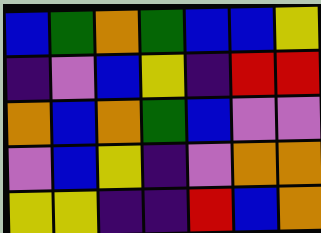[["blue", "green", "orange", "green", "blue", "blue", "yellow"], ["indigo", "violet", "blue", "yellow", "indigo", "red", "red"], ["orange", "blue", "orange", "green", "blue", "violet", "violet"], ["violet", "blue", "yellow", "indigo", "violet", "orange", "orange"], ["yellow", "yellow", "indigo", "indigo", "red", "blue", "orange"]]